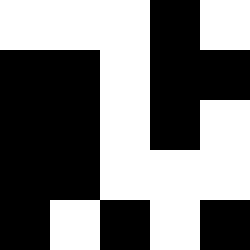[["white", "white", "white", "black", "white"], ["black", "black", "white", "black", "black"], ["black", "black", "white", "black", "white"], ["black", "black", "white", "white", "white"], ["black", "white", "black", "white", "black"]]